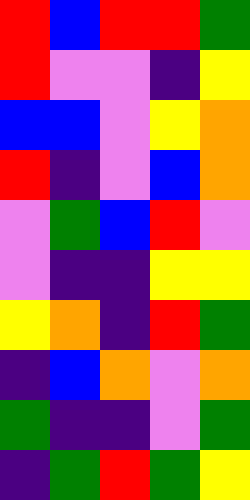[["red", "blue", "red", "red", "green"], ["red", "violet", "violet", "indigo", "yellow"], ["blue", "blue", "violet", "yellow", "orange"], ["red", "indigo", "violet", "blue", "orange"], ["violet", "green", "blue", "red", "violet"], ["violet", "indigo", "indigo", "yellow", "yellow"], ["yellow", "orange", "indigo", "red", "green"], ["indigo", "blue", "orange", "violet", "orange"], ["green", "indigo", "indigo", "violet", "green"], ["indigo", "green", "red", "green", "yellow"]]